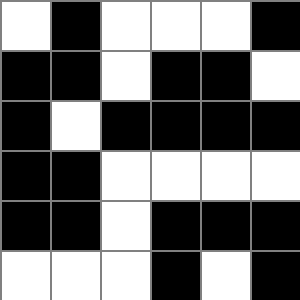[["white", "black", "white", "white", "white", "black"], ["black", "black", "white", "black", "black", "white"], ["black", "white", "black", "black", "black", "black"], ["black", "black", "white", "white", "white", "white"], ["black", "black", "white", "black", "black", "black"], ["white", "white", "white", "black", "white", "black"]]